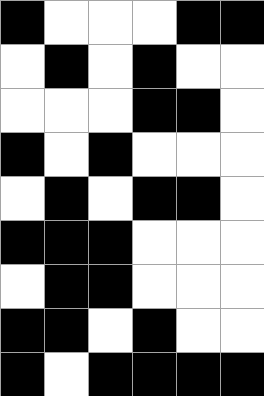[["black", "white", "white", "white", "black", "black"], ["white", "black", "white", "black", "white", "white"], ["white", "white", "white", "black", "black", "white"], ["black", "white", "black", "white", "white", "white"], ["white", "black", "white", "black", "black", "white"], ["black", "black", "black", "white", "white", "white"], ["white", "black", "black", "white", "white", "white"], ["black", "black", "white", "black", "white", "white"], ["black", "white", "black", "black", "black", "black"]]